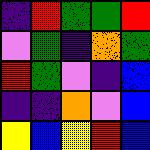[["indigo", "red", "green", "green", "red"], ["violet", "green", "indigo", "orange", "green"], ["red", "green", "violet", "indigo", "blue"], ["indigo", "indigo", "orange", "violet", "blue"], ["yellow", "blue", "yellow", "red", "blue"]]